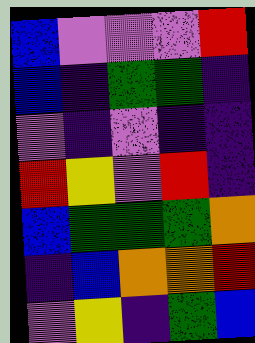[["blue", "violet", "violet", "violet", "red"], ["blue", "indigo", "green", "green", "indigo"], ["violet", "indigo", "violet", "indigo", "indigo"], ["red", "yellow", "violet", "red", "indigo"], ["blue", "green", "green", "green", "orange"], ["indigo", "blue", "orange", "orange", "red"], ["violet", "yellow", "indigo", "green", "blue"]]